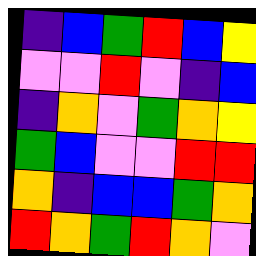[["indigo", "blue", "green", "red", "blue", "yellow"], ["violet", "violet", "red", "violet", "indigo", "blue"], ["indigo", "orange", "violet", "green", "orange", "yellow"], ["green", "blue", "violet", "violet", "red", "red"], ["orange", "indigo", "blue", "blue", "green", "orange"], ["red", "orange", "green", "red", "orange", "violet"]]